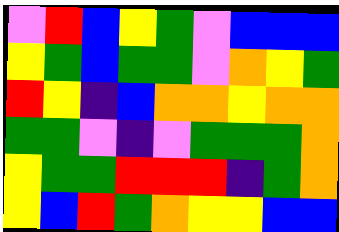[["violet", "red", "blue", "yellow", "green", "violet", "blue", "blue", "blue"], ["yellow", "green", "blue", "green", "green", "violet", "orange", "yellow", "green"], ["red", "yellow", "indigo", "blue", "orange", "orange", "yellow", "orange", "orange"], ["green", "green", "violet", "indigo", "violet", "green", "green", "green", "orange"], ["yellow", "green", "green", "red", "red", "red", "indigo", "green", "orange"], ["yellow", "blue", "red", "green", "orange", "yellow", "yellow", "blue", "blue"]]